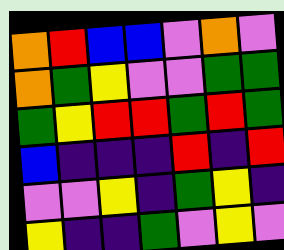[["orange", "red", "blue", "blue", "violet", "orange", "violet"], ["orange", "green", "yellow", "violet", "violet", "green", "green"], ["green", "yellow", "red", "red", "green", "red", "green"], ["blue", "indigo", "indigo", "indigo", "red", "indigo", "red"], ["violet", "violet", "yellow", "indigo", "green", "yellow", "indigo"], ["yellow", "indigo", "indigo", "green", "violet", "yellow", "violet"]]